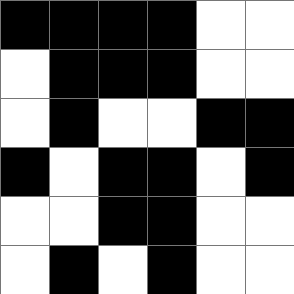[["black", "black", "black", "black", "white", "white"], ["white", "black", "black", "black", "white", "white"], ["white", "black", "white", "white", "black", "black"], ["black", "white", "black", "black", "white", "black"], ["white", "white", "black", "black", "white", "white"], ["white", "black", "white", "black", "white", "white"]]